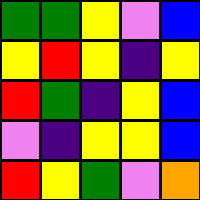[["green", "green", "yellow", "violet", "blue"], ["yellow", "red", "yellow", "indigo", "yellow"], ["red", "green", "indigo", "yellow", "blue"], ["violet", "indigo", "yellow", "yellow", "blue"], ["red", "yellow", "green", "violet", "orange"]]